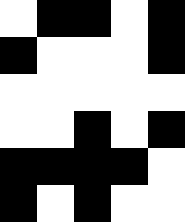[["white", "black", "black", "white", "black"], ["black", "white", "white", "white", "black"], ["white", "white", "white", "white", "white"], ["white", "white", "black", "white", "black"], ["black", "black", "black", "black", "white"], ["black", "white", "black", "white", "white"]]